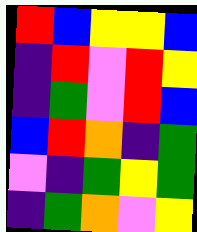[["red", "blue", "yellow", "yellow", "blue"], ["indigo", "red", "violet", "red", "yellow"], ["indigo", "green", "violet", "red", "blue"], ["blue", "red", "orange", "indigo", "green"], ["violet", "indigo", "green", "yellow", "green"], ["indigo", "green", "orange", "violet", "yellow"]]